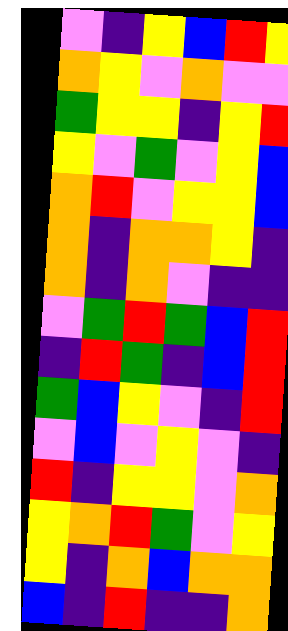[["violet", "indigo", "yellow", "blue", "red", "yellow"], ["orange", "yellow", "violet", "orange", "violet", "violet"], ["green", "yellow", "yellow", "indigo", "yellow", "red"], ["yellow", "violet", "green", "violet", "yellow", "blue"], ["orange", "red", "violet", "yellow", "yellow", "blue"], ["orange", "indigo", "orange", "orange", "yellow", "indigo"], ["orange", "indigo", "orange", "violet", "indigo", "indigo"], ["violet", "green", "red", "green", "blue", "red"], ["indigo", "red", "green", "indigo", "blue", "red"], ["green", "blue", "yellow", "violet", "indigo", "red"], ["violet", "blue", "violet", "yellow", "violet", "indigo"], ["red", "indigo", "yellow", "yellow", "violet", "orange"], ["yellow", "orange", "red", "green", "violet", "yellow"], ["yellow", "indigo", "orange", "blue", "orange", "orange"], ["blue", "indigo", "red", "indigo", "indigo", "orange"]]